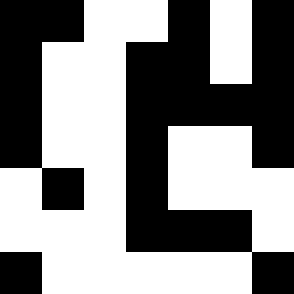[["black", "black", "white", "white", "black", "white", "black"], ["black", "white", "white", "black", "black", "white", "black"], ["black", "white", "white", "black", "black", "black", "black"], ["black", "white", "white", "black", "white", "white", "black"], ["white", "black", "white", "black", "white", "white", "white"], ["white", "white", "white", "black", "black", "black", "white"], ["black", "white", "white", "white", "white", "white", "black"]]